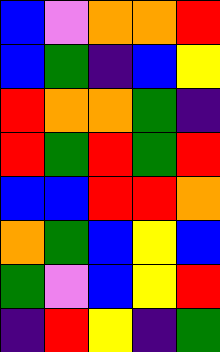[["blue", "violet", "orange", "orange", "red"], ["blue", "green", "indigo", "blue", "yellow"], ["red", "orange", "orange", "green", "indigo"], ["red", "green", "red", "green", "red"], ["blue", "blue", "red", "red", "orange"], ["orange", "green", "blue", "yellow", "blue"], ["green", "violet", "blue", "yellow", "red"], ["indigo", "red", "yellow", "indigo", "green"]]